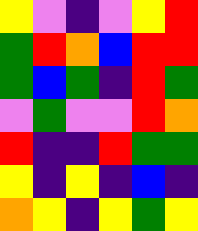[["yellow", "violet", "indigo", "violet", "yellow", "red"], ["green", "red", "orange", "blue", "red", "red"], ["green", "blue", "green", "indigo", "red", "green"], ["violet", "green", "violet", "violet", "red", "orange"], ["red", "indigo", "indigo", "red", "green", "green"], ["yellow", "indigo", "yellow", "indigo", "blue", "indigo"], ["orange", "yellow", "indigo", "yellow", "green", "yellow"]]